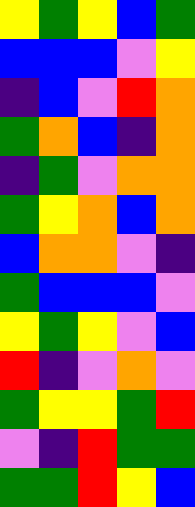[["yellow", "green", "yellow", "blue", "green"], ["blue", "blue", "blue", "violet", "yellow"], ["indigo", "blue", "violet", "red", "orange"], ["green", "orange", "blue", "indigo", "orange"], ["indigo", "green", "violet", "orange", "orange"], ["green", "yellow", "orange", "blue", "orange"], ["blue", "orange", "orange", "violet", "indigo"], ["green", "blue", "blue", "blue", "violet"], ["yellow", "green", "yellow", "violet", "blue"], ["red", "indigo", "violet", "orange", "violet"], ["green", "yellow", "yellow", "green", "red"], ["violet", "indigo", "red", "green", "green"], ["green", "green", "red", "yellow", "blue"]]